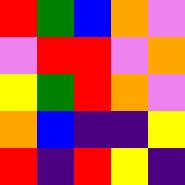[["red", "green", "blue", "orange", "violet"], ["violet", "red", "red", "violet", "orange"], ["yellow", "green", "red", "orange", "violet"], ["orange", "blue", "indigo", "indigo", "yellow"], ["red", "indigo", "red", "yellow", "indigo"]]